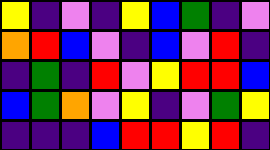[["yellow", "indigo", "violet", "indigo", "yellow", "blue", "green", "indigo", "violet"], ["orange", "red", "blue", "violet", "indigo", "blue", "violet", "red", "indigo"], ["indigo", "green", "indigo", "red", "violet", "yellow", "red", "red", "blue"], ["blue", "green", "orange", "violet", "yellow", "indigo", "violet", "green", "yellow"], ["indigo", "indigo", "indigo", "blue", "red", "red", "yellow", "red", "indigo"]]